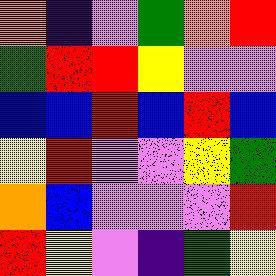[["orange", "indigo", "violet", "green", "orange", "red"], ["green", "red", "red", "yellow", "violet", "violet"], ["blue", "blue", "red", "blue", "red", "blue"], ["yellow", "red", "violet", "violet", "yellow", "green"], ["orange", "blue", "violet", "violet", "violet", "red"], ["red", "yellow", "violet", "indigo", "green", "yellow"]]